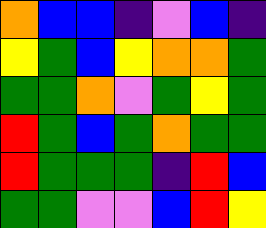[["orange", "blue", "blue", "indigo", "violet", "blue", "indigo"], ["yellow", "green", "blue", "yellow", "orange", "orange", "green"], ["green", "green", "orange", "violet", "green", "yellow", "green"], ["red", "green", "blue", "green", "orange", "green", "green"], ["red", "green", "green", "green", "indigo", "red", "blue"], ["green", "green", "violet", "violet", "blue", "red", "yellow"]]